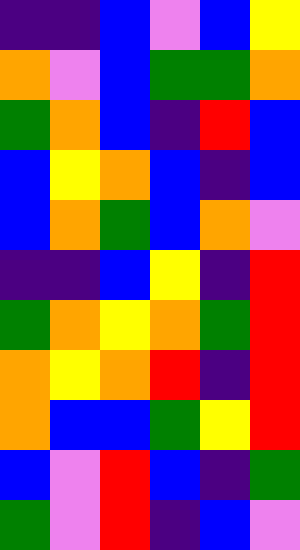[["indigo", "indigo", "blue", "violet", "blue", "yellow"], ["orange", "violet", "blue", "green", "green", "orange"], ["green", "orange", "blue", "indigo", "red", "blue"], ["blue", "yellow", "orange", "blue", "indigo", "blue"], ["blue", "orange", "green", "blue", "orange", "violet"], ["indigo", "indigo", "blue", "yellow", "indigo", "red"], ["green", "orange", "yellow", "orange", "green", "red"], ["orange", "yellow", "orange", "red", "indigo", "red"], ["orange", "blue", "blue", "green", "yellow", "red"], ["blue", "violet", "red", "blue", "indigo", "green"], ["green", "violet", "red", "indigo", "blue", "violet"]]